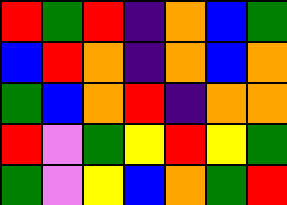[["red", "green", "red", "indigo", "orange", "blue", "green"], ["blue", "red", "orange", "indigo", "orange", "blue", "orange"], ["green", "blue", "orange", "red", "indigo", "orange", "orange"], ["red", "violet", "green", "yellow", "red", "yellow", "green"], ["green", "violet", "yellow", "blue", "orange", "green", "red"]]